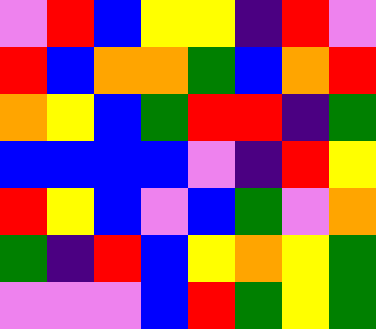[["violet", "red", "blue", "yellow", "yellow", "indigo", "red", "violet"], ["red", "blue", "orange", "orange", "green", "blue", "orange", "red"], ["orange", "yellow", "blue", "green", "red", "red", "indigo", "green"], ["blue", "blue", "blue", "blue", "violet", "indigo", "red", "yellow"], ["red", "yellow", "blue", "violet", "blue", "green", "violet", "orange"], ["green", "indigo", "red", "blue", "yellow", "orange", "yellow", "green"], ["violet", "violet", "violet", "blue", "red", "green", "yellow", "green"]]